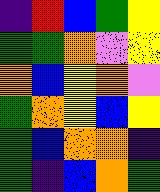[["indigo", "red", "blue", "green", "yellow"], ["green", "green", "orange", "violet", "yellow"], ["orange", "blue", "yellow", "orange", "violet"], ["green", "orange", "yellow", "blue", "yellow"], ["green", "blue", "orange", "orange", "indigo"], ["green", "indigo", "blue", "orange", "green"]]